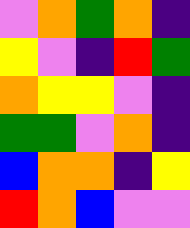[["violet", "orange", "green", "orange", "indigo"], ["yellow", "violet", "indigo", "red", "green"], ["orange", "yellow", "yellow", "violet", "indigo"], ["green", "green", "violet", "orange", "indigo"], ["blue", "orange", "orange", "indigo", "yellow"], ["red", "orange", "blue", "violet", "violet"]]